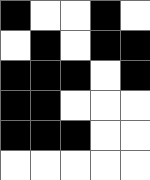[["black", "white", "white", "black", "white"], ["white", "black", "white", "black", "black"], ["black", "black", "black", "white", "black"], ["black", "black", "white", "white", "white"], ["black", "black", "black", "white", "white"], ["white", "white", "white", "white", "white"]]